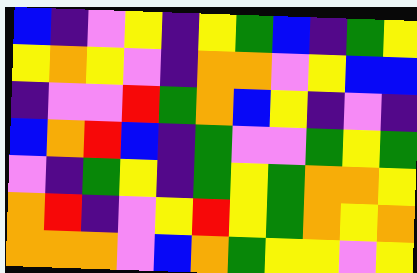[["blue", "indigo", "violet", "yellow", "indigo", "yellow", "green", "blue", "indigo", "green", "yellow"], ["yellow", "orange", "yellow", "violet", "indigo", "orange", "orange", "violet", "yellow", "blue", "blue"], ["indigo", "violet", "violet", "red", "green", "orange", "blue", "yellow", "indigo", "violet", "indigo"], ["blue", "orange", "red", "blue", "indigo", "green", "violet", "violet", "green", "yellow", "green"], ["violet", "indigo", "green", "yellow", "indigo", "green", "yellow", "green", "orange", "orange", "yellow"], ["orange", "red", "indigo", "violet", "yellow", "red", "yellow", "green", "orange", "yellow", "orange"], ["orange", "orange", "orange", "violet", "blue", "orange", "green", "yellow", "yellow", "violet", "yellow"]]